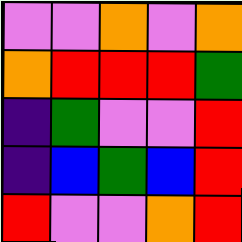[["violet", "violet", "orange", "violet", "orange"], ["orange", "red", "red", "red", "green"], ["indigo", "green", "violet", "violet", "red"], ["indigo", "blue", "green", "blue", "red"], ["red", "violet", "violet", "orange", "red"]]